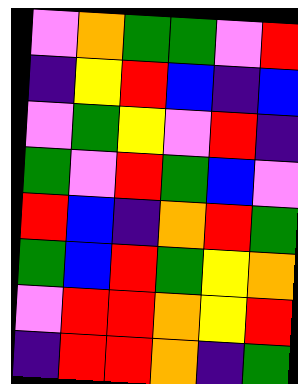[["violet", "orange", "green", "green", "violet", "red"], ["indigo", "yellow", "red", "blue", "indigo", "blue"], ["violet", "green", "yellow", "violet", "red", "indigo"], ["green", "violet", "red", "green", "blue", "violet"], ["red", "blue", "indigo", "orange", "red", "green"], ["green", "blue", "red", "green", "yellow", "orange"], ["violet", "red", "red", "orange", "yellow", "red"], ["indigo", "red", "red", "orange", "indigo", "green"]]